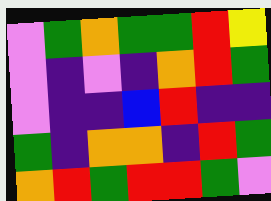[["violet", "green", "orange", "green", "green", "red", "yellow"], ["violet", "indigo", "violet", "indigo", "orange", "red", "green"], ["violet", "indigo", "indigo", "blue", "red", "indigo", "indigo"], ["green", "indigo", "orange", "orange", "indigo", "red", "green"], ["orange", "red", "green", "red", "red", "green", "violet"]]